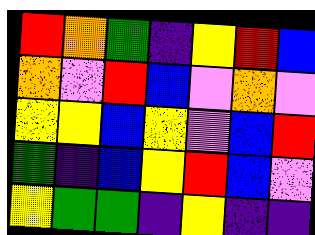[["red", "orange", "green", "indigo", "yellow", "red", "blue"], ["orange", "violet", "red", "blue", "violet", "orange", "violet"], ["yellow", "yellow", "blue", "yellow", "violet", "blue", "red"], ["green", "indigo", "blue", "yellow", "red", "blue", "violet"], ["yellow", "green", "green", "indigo", "yellow", "indigo", "indigo"]]